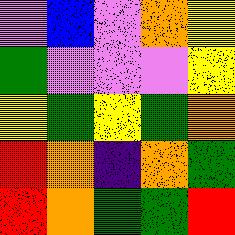[["violet", "blue", "violet", "orange", "yellow"], ["green", "violet", "violet", "violet", "yellow"], ["yellow", "green", "yellow", "green", "orange"], ["red", "orange", "indigo", "orange", "green"], ["red", "orange", "green", "green", "red"]]